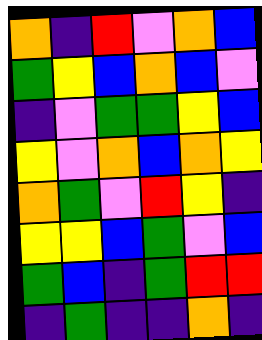[["orange", "indigo", "red", "violet", "orange", "blue"], ["green", "yellow", "blue", "orange", "blue", "violet"], ["indigo", "violet", "green", "green", "yellow", "blue"], ["yellow", "violet", "orange", "blue", "orange", "yellow"], ["orange", "green", "violet", "red", "yellow", "indigo"], ["yellow", "yellow", "blue", "green", "violet", "blue"], ["green", "blue", "indigo", "green", "red", "red"], ["indigo", "green", "indigo", "indigo", "orange", "indigo"]]